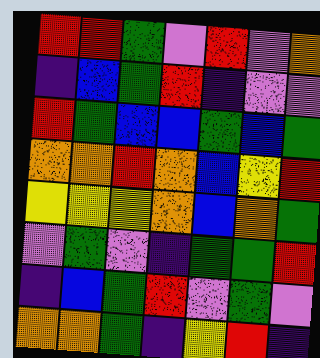[["red", "red", "green", "violet", "red", "violet", "orange"], ["indigo", "blue", "green", "red", "indigo", "violet", "violet"], ["red", "green", "blue", "blue", "green", "blue", "green"], ["orange", "orange", "red", "orange", "blue", "yellow", "red"], ["yellow", "yellow", "yellow", "orange", "blue", "orange", "green"], ["violet", "green", "violet", "indigo", "green", "green", "red"], ["indigo", "blue", "green", "red", "violet", "green", "violet"], ["orange", "orange", "green", "indigo", "yellow", "red", "indigo"]]